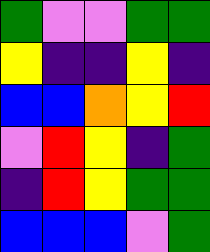[["green", "violet", "violet", "green", "green"], ["yellow", "indigo", "indigo", "yellow", "indigo"], ["blue", "blue", "orange", "yellow", "red"], ["violet", "red", "yellow", "indigo", "green"], ["indigo", "red", "yellow", "green", "green"], ["blue", "blue", "blue", "violet", "green"]]